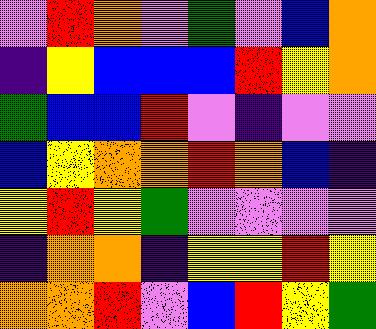[["violet", "red", "orange", "violet", "green", "violet", "blue", "orange"], ["indigo", "yellow", "blue", "blue", "blue", "red", "yellow", "orange"], ["green", "blue", "blue", "red", "violet", "indigo", "violet", "violet"], ["blue", "yellow", "orange", "orange", "red", "orange", "blue", "indigo"], ["yellow", "red", "yellow", "green", "violet", "violet", "violet", "violet"], ["indigo", "orange", "orange", "indigo", "yellow", "yellow", "red", "yellow"], ["orange", "orange", "red", "violet", "blue", "red", "yellow", "green"]]